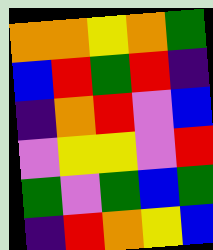[["orange", "orange", "yellow", "orange", "green"], ["blue", "red", "green", "red", "indigo"], ["indigo", "orange", "red", "violet", "blue"], ["violet", "yellow", "yellow", "violet", "red"], ["green", "violet", "green", "blue", "green"], ["indigo", "red", "orange", "yellow", "blue"]]